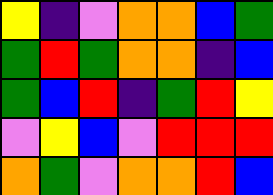[["yellow", "indigo", "violet", "orange", "orange", "blue", "green"], ["green", "red", "green", "orange", "orange", "indigo", "blue"], ["green", "blue", "red", "indigo", "green", "red", "yellow"], ["violet", "yellow", "blue", "violet", "red", "red", "red"], ["orange", "green", "violet", "orange", "orange", "red", "blue"]]